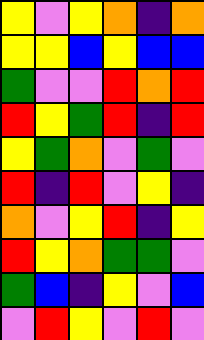[["yellow", "violet", "yellow", "orange", "indigo", "orange"], ["yellow", "yellow", "blue", "yellow", "blue", "blue"], ["green", "violet", "violet", "red", "orange", "red"], ["red", "yellow", "green", "red", "indigo", "red"], ["yellow", "green", "orange", "violet", "green", "violet"], ["red", "indigo", "red", "violet", "yellow", "indigo"], ["orange", "violet", "yellow", "red", "indigo", "yellow"], ["red", "yellow", "orange", "green", "green", "violet"], ["green", "blue", "indigo", "yellow", "violet", "blue"], ["violet", "red", "yellow", "violet", "red", "violet"]]